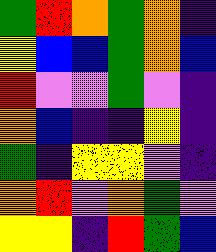[["green", "red", "orange", "green", "orange", "indigo"], ["yellow", "blue", "blue", "green", "orange", "blue"], ["red", "violet", "violet", "green", "violet", "indigo"], ["orange", "blue", "indigo", "indigo", "yellow", "indigo"], ["green", "indigo", "yellow", "yellow", "violet", "indigo"], ["orange", "red", "violet", "orange", "green", "violet"], ["yellow", "yellow", "indigo", "red", "green", "blue"]]